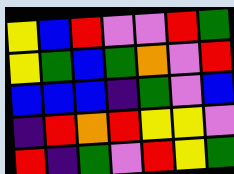[["yellow", "blue", "red", "violet", "violet", "red", "green"], ["yellow", "green", "blue", "green", "orange", "violet", "red"], ["blue", "blue", "blue", "indigo", "green", "violet", "blue"], ["indigo", "red", "orange", "red", "yellow", "yellow", "violet"], ["red", "indigo", "green", "violet", "red", "yellow", "green"]]